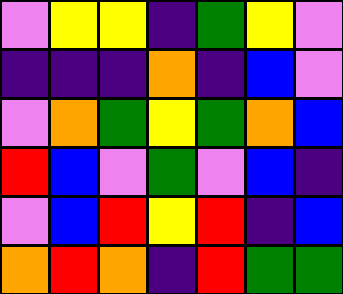[["violet", "yellow", "yellow", "indigo", "green", "yellow", "violet"], ["indigo", "indigo", "indigo", "orange", "indigo", "blue", "violet"], ["violet", "orange", "green", "yellow", "green", "orange", "blue"], ["red", "blue", "violet", "green", "violet", "blue", "indigo"], ["violet", "blue", "red", "yellow", "red", "indigo", "blue"], ["orange", "red", "orange", "indigo", "red", "green", "green"]]